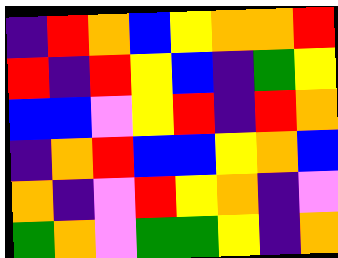[["indigo", "red", "orange", "blue", "yellow", "orange", "orange", "red"], ["red", "indigo", "red", "yellow", "blue", "indigo", "green", "yellow"], ["blue", "blue", "violet", "yellow", "red", "indigo", "red", "orange"], ["indigo", "orange", "red", "blue", "blue", "yellow", "orange", "blue"], ["orange", "indigo", "violet", "red", "yellow", "orange", "indigo", "violet"], ["green", "orange", "violet", "green", "green", "yellow", "indigo", "orange"]]